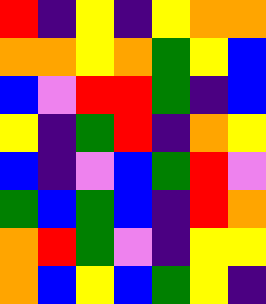[["red", "indigo", "yellow", "indigo", "yellow", "orange", "orange"], ["orange", "orange", "yellow", "orange", "green", "yellow", "blue"], ["blue", "violet", "red", "red", "green", "indigo", "blue"], ["yellow", "indigo", "green", "red", "indigo", "orange", "yellow"], ["blue", "indigo", "violet", "blue", "green", "red", "violet"], ["green", "blue", "green", "blue", "indigo", "red", "orange"], ["orange", "red", "green", "violet", "indigo", "yellow", "yellow"], ["orange", "blue", "yellow", "blue", "green", "yellow", "indigo"]]